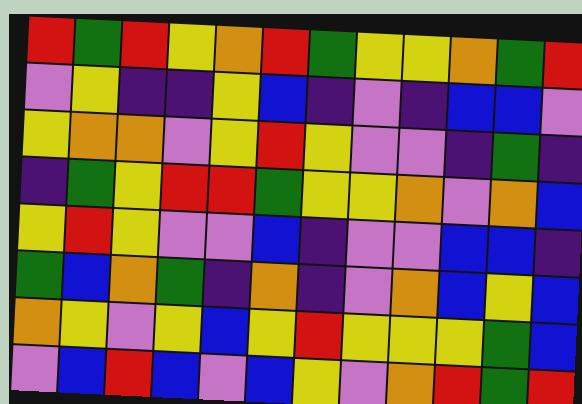[["red", "green", "red", "yellow", "orange", "red", "green", "yellow", "yellow", "orange", "green", "red"], ["violet", "yellow", "indigo", "indigo", "yellow", "blue", "indigo", "violet", "indigo", "blue", "blue", "violet"], ["yellow", "orange", "orange", "violet", "yellow", "red", "yellow", "violet", "violet", "indigo", "green", "indigo"], ["indigo", "green", "yellow", "red", "red", "green", "yellow", "yellow", "orange", "violet", "orange", "blue"], ["yellow", "red", "yellow", "violet", "violet", "blue", "indigo", "violet", "violet", "blue", "blue", "indigo"], ["green", "blue", "orange", "green", "indigo", "orange", "indigo", "violet", "orange", "blue", "yellow", "blue"], ["orange", "yellow", "violet", "yellow", "blue", "yellow", "red", "yellow", "yellow", "yellow", "green", "blue"], ["violet", "blue", "red", "blue", "violet", "blue", "yellow", "violet", "orange", "red", "green", "red"]]